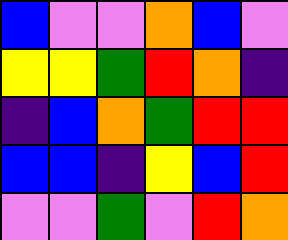[["blue", "violet", "violet", "orange", "blue", "violet"], ["yellow", "yellow", "green", "red", "orange", "indigo"], ["indigo", "blue", "orange", "green", "red", "red"], ["blue", "blue", "indigo", "yellow", "blue", "red"], ["violet", "violet", "green", "violet", "red", "orange"]]